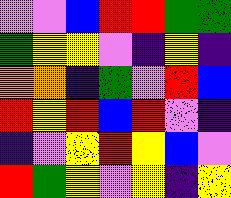[["violet", "violet", "blue", "red", "red", "green", "green"], ["green", "yellow", "yellow", "violet", "indigo", "yellow", "indigo"], ["orange", "orange", "indigo", "green", "violet", "red", "blue"], ["red", "yellow", "red", "blue", "red", "violet", "indigo"], ["indigo", "violet", "yellow", "red", "yellow", "blue", "violet"], ["red", "green", "yellow", "violet", "yellow", "indigo", "yellow"]]